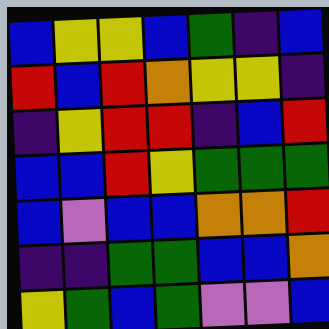[["blue", "yellow", "yellow", "blue", "green", "indigo", "blue"], ["red", "blue", "red", "orange", "yellow", "yellow", "indigo"], ["indigo", "yellow", "red", "red", "indigo", "blue", "red"], ["blue", "blue", "red", "yellow", "green", "green", "green"], ["blue", "violet", "blue", "blue", "orange", "orange", "red"], ["indigo", "indigo", "green", "green", "blue", "blue", "orange"], ["yellow", "green", "blue", "green", "violet", "violet", "blue"]]